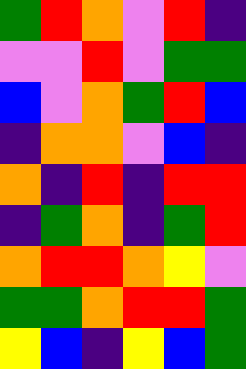[["green", "red", "orange", "violet", "red", "indigo"], ["violet", "violet", "red", "violet", "green", "green"], ["blue", "violet", "orange", "green", "red", "blue"], ["indigo", "orange", "orange", "violet", "blue", "indigo"], ["orange", "indigo", "red", "indigo", "red", "red"], ["indigo", "green", "orange", "indigo", "green", "red"], ["orange", "red", "red", "orange", "yellow", "violet"], ["green", "green", "orange", "red", "red", "green"], ["yellow", "blue", "indigo", "yellow", "blue", "green"]]